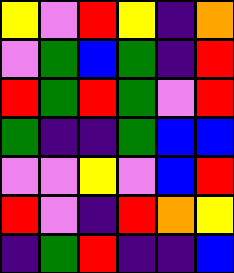[["yellow", "violet", "red", "yellow", "indigo", "orange"], ["violet", "green", "blue", "green", "indigo", "red"], ["red", "green", "red", "green", "violet", "red"], ["green", "indigo", "indigo", "green", "blue", "blue"], ["violet", "violet", "yellow", "violet", "blue", "red"], ["red", "violet", "indigo", "red", "orange", "yellow"], ["indigo", "green", "red", "indigo", "indigo", "blue"]]